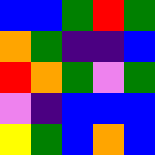[["blue", "blue", "green", "red", "green"], ["orange", "green", "indigo", "indigo", "blue"], ["red", "orange", "green", "violet", "green"], ["violet", "indigo", "blue", "blue", "blue"], ["yellow", "green", "blue", "orange", "blue"]]